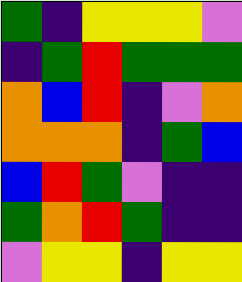[["green", "indigo", "yellow", "yellow", "yellow", "violet"], ["indigo", "green", "red", "green", "green", "green"], ["orange", "blue", "red", "indigo", "violet", "orange"], ["orange", "orange", "orange", "indigo", "green", "blue"], ["blue", "red", "green", "violet", "indigo", "indigo"], ["green", "orange", "red", "green", "indigo", "indigo"], ["violet", "yellow", "yellow", "indigo", "yellow", "yellow"]]